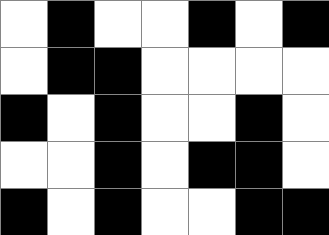[["white", "black", "white", "white", "black", "white", "black"], ["white", "black", "black", "white", "white", "white", "white"], ["black", "white", "black", "white", "white", "black", "white"], ["white", "white", "black", "white", "black", "black", "white"], ["black", "white", "black", "white", "white", "black", "black"]]